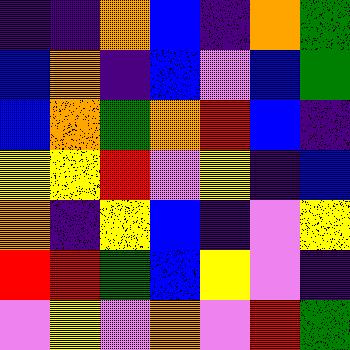[["indigo", "indigo", "orange", "blue", "indigo", "orange", "green"], ["blue", "orange", "indigo", "blue", "violet", "blue", "green"], ["blue", "orange", "green", "orange", "red", "blue", "indigo"], ["yellow", "yellow", "red", "violet", "yellow", "indigo", "blue"], ["orange", "indigo", "yellow", "blue", "indigo", "violet", "yellow"], ["red", "red", "green", "blue", "yellow", "violet", "indigo"], ["violet", "yellow", "violet", "orange", "violet", "red", "green"]]